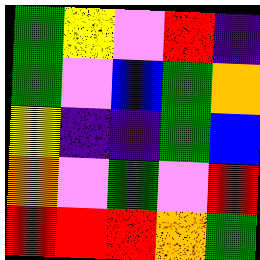[["green", "yellow", "violet", "red", "indigo"], ["green", "violet", "blue", "green", "orange"], ["yellow", "indigo", "indigo", "green", "blue"], ["orange", "violet", "green", "violet", "red"], ["red", "red", "red", "orange", "green"]]